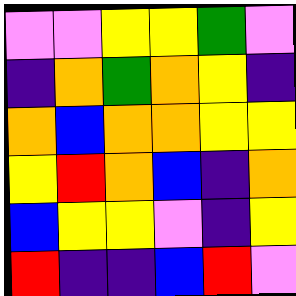[["violet", "violet", "yellow", "yellow", "green", "violet"], ["indigo", "orange", "green", "orange", "yellow", "indigo"], ["orange", "blue", "orange", "orange", "yellow", "yellow"], ["yellow", "red", "orange", "blue", "indigo", "orange"], ["blue", "yellow", "yellow", "violet", "indigo", "yellow"], ["red", "indigo", "indigo", "blue", "red", "violet"]]